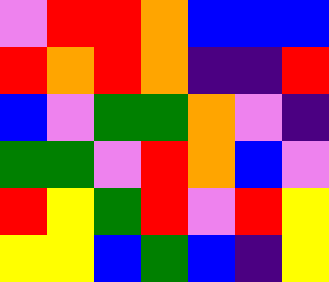[["violet", "red", "red", "orange", "blue", "blue", "blue"], ["red", "orange", "red", "orange", "indigo", "indigo", "red"], ["blue", "violet", "green", "green", "orange", "violet", "indigo"], ["green", "green", "violet", "red", "orange", "blue", "violet"], ["red", "yellow", "green", "red", "violet", "red", "yellow"], ["yellow", "yellow", "blue", "green", "blue", "indigo", "yellow"]]